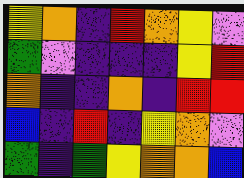[["yellow", "orange", "indigo", "red", "orange", "yellow", "violet"], ["green", "violet", "indigo", "indigo", "indigo", "yellow", "red"], ["orange", "indigo", "indigo", "orange", "indigo", "red", "red"], ["blue", "indigo", "red", "indigo", "yellow", "orange", "violet"], ["green", "indigo", "green", "yellow", "orange", "orange", "blue"]]